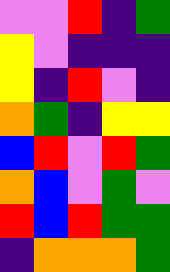[["violet", "violet", "red", "indigo", "green"], ["yellow", "violet", "indigo", "indigo", "indigo"], ["yellow", "indigo", "red", "violet", "indigo"], ["orange", "green", "indigo", "yellow", "yellow"], ["blue", "red", "violet", "red", "green"], ["orange", "blue", "violet", "green", "violet"], ["red", "blue", "red", "green", "green"], ["indigo", "orange", "orange", "orange", "green"]]